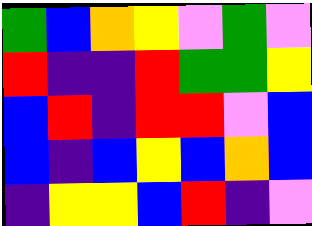[["green", "blue", "orange", "yellow", "violet", "green", "violet"], ["red", "indigo", "indigo", "red", "green", "green", "yellow"], ["blue", "red", "indigo", "red", "red", "violet", "blue"], ["blue", "indigo", "blue", "yellow", "blue", "orange", "blue"], ["indigo", "yellow", "yellow", "blue", "red", "indigo", "violet"]]